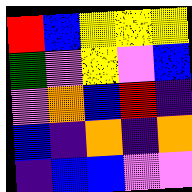[["red", "blue", "yellow", "yellow", "yellow"], ["green", "violet", "yellow", "violet", "blue"], ["violet", "orange", "blue", "red", "indigo"], ["blue", "indigo", "orange", "indigo", "orange"], ["indigo", "blue", "blue", "violet", "violet"]]